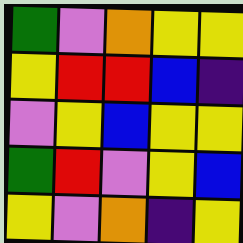[["green", "violet", "orange", "yellow", "yellow"], ["yellow", "red", "red", "blue", "indigo"], ["violet", "yellow", "blue", "yellow", "yellow"], ["green", "red", "violet", "yellow", "blue"], ["yellow", "violet", "orange", "indigo", "yellow"]]